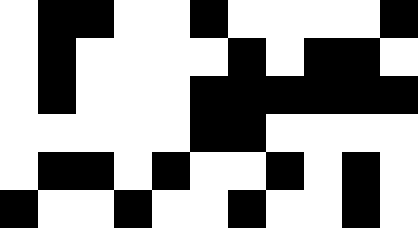[["white", "black", "black", "white", "white", "black", "white", "white", "white", "white", "black"], ["white", "black", "white", "white", "white", "white", "black", "white", "black", "black", "white"], ["white", "black", "white", "white", "white", "black", "black", "black", "black", "black", "black"], ["white", "white", "white", "white", "white", "black", "black", "white", "white", "white", "white"], ["white", "black", "black", "white", "black", "white", "white", "black", "white", "black", "white"], ["black", "white", "white", "black", "white", "white", "black", "white", "white", "black", "white"]]